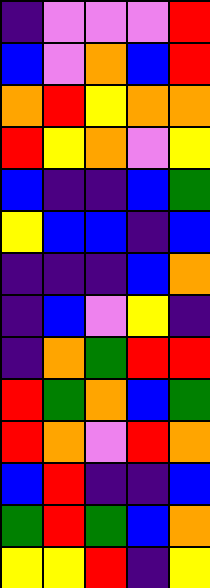[["indigo", "violet", "violet", "violet", "red"], ["blue", "violet", "orange", "blue", "red"], ["orange", "red", "yellow", "orange", "orange"], ["red", "yellow", "orange", "violet", "yellow"], ["blue", "indigo", "indigo", "blue", "green"], ["yellow", "blue", "blue", "indigo", "blue"], ["indigo", "indigo", "indigo", "blue", "orange"], ["indigo", "blue", "violet", "yellow", "indigo"], ["indigo", "orange", "green", "red", "red"], ["red", "green", "orange", "blue", "green"], ["red", "orange", "violet", "red", "orange"], ["blue", "red", "indigo", "indigo", "blue"], ["green", "red", "green", "blue", "orange"], ["yellow", "yellow", "red", "indigo", "yellow"]]